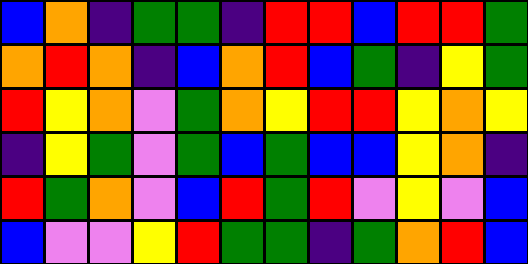[["blue", "orange", "indigo", "green", "green", "indigo", "red", "red", "blue", "red", "red", "green"], ["orange", "red", "orange", "indigo", "blue", "orange", "red", "blue", "green", "indigo", "yellow", "green"], ["red", "yellow", "orange", "violet", "green", "orange", "yellow", "red", "red", "yellow", "orange", "yellow"], ["indigo", "yellow", "green", "violet", "green", "blue", "green", "blue", "blue", "yellow", "orange", "indigo"], ["red", "green", "orange", "violet", "blue", "red", "green", "red", "violet", "yellow", "violet", "blue"], ["blue", "violet", "violet", "yellow", "red", "green", "green", "indigo", "green", "orange", "red", "blue"]]